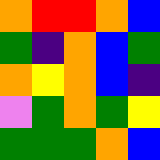[["orange", "red", "red", "orange", "blue"], ["green", "indigo", "orange", "blue", "green"], ["orange", "yellow", "orange", "blue", "indigo"], ["violet", "green", "orange", "green", "yellow"], ["green", "green", "green", "orange", "blue"]]